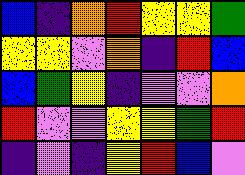[["blue", "indigo", "orange", "red", "yellow", "yellow", "green"], ["yellow", "yellow", "violet", "orange", "indigo", "red", "blue"], ["blue", "green", "yellow", "indigo", "violet", "violet", "orange"], ["red", "violet", "violet", "yellow", "yellow", "green", "red"], ["indigo", "violet", "indigo", "yellow", "red", "blue", "violet"]]